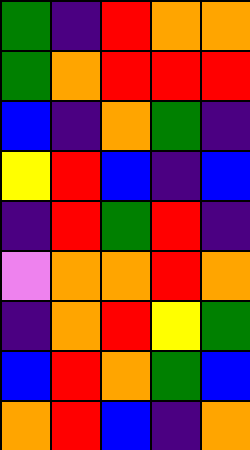[["green", "indigo", "red", "orange", "orange"], ["green", "orange", "red", "red", "red"], ["blue", "indigo", "orange", "green", "indigo"], ["yellow", "red", "blue", "indigo", "blue"], ["indigo", "red", "green", "red", "indigo"], ["violet", "orange", "orange", "red", "orange"], ["indigo", "orange", "red", "yellow", "green"], ["blue", "red", "orange", "green", "blue"], ["orange", "red", "blue", "indigo", "orange"]]